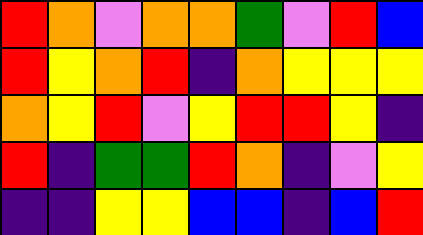[["red", "orange", "violet", "orange", "orange", "green", "violet", "red", "blue"], ["red", "yellow", "orange", "red", "indigo", "orange", "yellow", "yellow", "yellow"], ["orange", "yellow", "red", "violet", "yellow", "red", "red", "yellow", "indigo"], ["red", "indigo", "green", "green", "red", "orange", "indigo", "violet", "yellow"], ["indigo", "indigo", "yellow", "yellow", "blue", "blue", "indigo", "blue", "red"]]